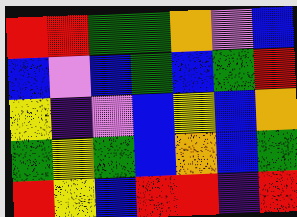[["red", "red", "green", "green", "orange", "violet", "blue"], ["blue", "violet", "blue", "green", "blue", "green", "red"], ["yellow", "indigo", "violet", "blue", "yellow", "blue", "orange"], ["green", "yellow", "green", "blue", "orange", "blue", "green"], ["red", "yellow", "blue", "red", "red", "indigo", "red"]]